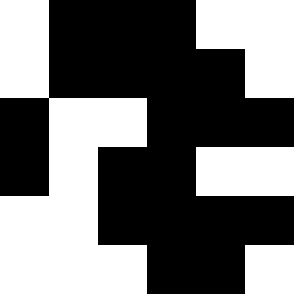[["white", "black", "black", "black", "white", "white"], ["white", "black", "black", "black", "black", "white"], ["black", "white", "white", "black", "black", "black"], ["black", "white", "black", "black", "white", "white"], ["white", "white", "black", "black", "black", "black"], ["white", "white", "white", "black", "black", "white"]]